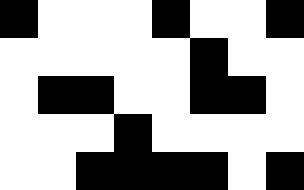[["black", "white", "white", "white", "black", "white", "white", "black"], ["white", "white", "white", "white", "white", "black", "white", "white"], ["white", "black", "black", "white", "white", "black", "black", "white"], ["white", "white", "white", "black", "white", "white", "white", "white"], ["white", "white", "black", "black", "black", "black", "white", "black"]]